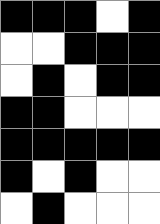[["black", "black", "black", "white", "black"], ["white", "white", "black", "black", "black"], ["white", "black", "white", "black", "black"], ["black", "black", "white", "white", "white"], ["black", "black", "black", "black", "black"], ["black", "white", "black", "white", "white"], ["white", "black", "white", "white", "white"]]